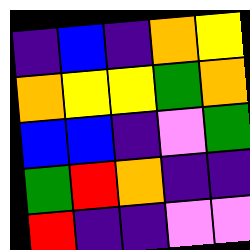[["indigo", "blue", "indigo", "orange", "yellow"], ["orange", "yellow", "yellow", "green", "orange"], ["blue", "blue", "indigo", "violet", "green"], ["green", "red", "orange", "indigo", "indigo"], ["red", "indigo", "indigo", "violet", "violet"]]